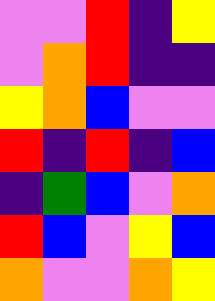[["violet", "violet", "red", "indigo", "yellow"], ["violet", "orange", "red", "indigo", "indigo"], ["yellow", "orange", "blue", "violet", "violet"], ["red", "indigo", "red", "indigo", "blue"], ["indigo", "green", "blue", "violet", "orange"], ["red", "blue", "violet", "yellow", "blue"], ["orange", "violet", "violet", "orange", "yellow"]]